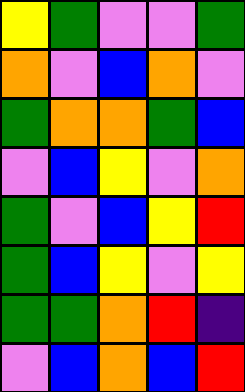[["yellow", "green", "violet", "violet", "green"], ["orange", "violet", "blue", "orange", "violet"], ["green", "orange", "orange", "green", "blue"], ["violet", "blue", "yellow", "violet", "orange"], ["green", "violet", "blue", "yellow", "red"], ["green", "blue", "yellow", "violet", "yellow"], ["green", "green", "orange", "red", "indigo"], ["violet", "blue", "orange", "blue", "red"]]